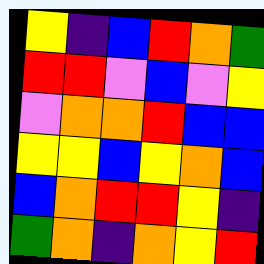[["yellow", "indigo", "blue", "red", "orange", "green"], ["red", "red", "violet", "blue", "violet", "yellow"], ["violet", "orange", "orange", "red", "blue", "blue"], ["yellow", "yellow", "blue", "yellow", "orange", "blue"], ["blue", "orange", "red", "red", "yellow", "indigo"], ["green", "orange", "indigo", "orange", "yellow", "red"]]